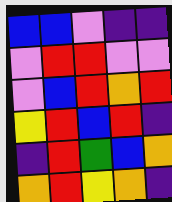[["blue", "blue", "violet", "indigo", "indigo"], ["violet", "red", "red", "violet", "violet"], ["violet", "blue", "red", "orange", "red"], ["yellow", "red", "blue", "red", "indigo"], ["indigo", "red", "green", "blue", "orange"], ["orange", "red", "yellow", "orange", "indigo"]]